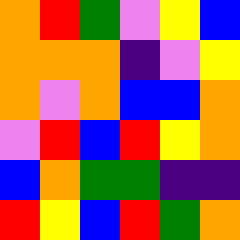[["orange", "red", "green", "violet", "yellow", "blue"], ["orange", "orange", "orange", "indigo", "violet", "yellow"], ["orange", "violet", "orange", "blue", "blue", "orange"], ["violet", "red", "blue", "red", "yellow", "orange"], ["blue", "orange", "green", "green", "indigo", "indigo"], ["red", "yellow", "blue", "red", "green", "orange"]]